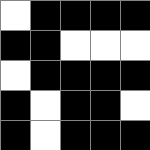[["white", "black", "black", "black", "black"], ["black", "black", "white", "white", "white"], ["white", "black", "black", "black", "black"], ["black", "white", "black", "black", "white"], ["black", "white", "black", "black", "black"]]